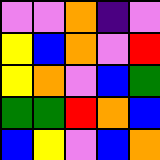[["violet", "violet", "orange", "indigo", "violet"], ["yellow", "blue", "orange", "violet", "red"], ["yellow", "orange", "violet", "blue", "green"], ["green", "green", "red", "orange", "blue"], ["blue", "yellow", "violet", "blue", "orange"]]